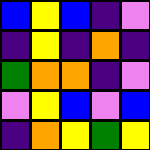[["blue", "yellow", "blue", "indigo", "violet"], ["indigo", "yellow", "indigo", "orange", "indigo"], ["green", "orange", "orange", "indigo", "violet"], ["violet", "yellow", "blue", "violet", "blue"], ["indigo", "orange", "yellow", "green", "yellow"]]